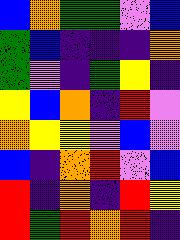[["blue", "orange", "green", "green", "violet", "blue"], ["green", "blue", "indigo", "indigo", "indigo", "orange"], ["green", "violet", "indigo", "green", "yellow", "indigo"], ["yellow", "blue", "orange", "indigo", "red", "violet"], ["orange", "yellow", "yellow", "violet", "blue", "violet"], ["blue", "indigo", "orange", "red", "violet", "blue"], ["red", "indigo", "orange", "indigo", "red", "yellow"], ["red", "green", "red", "orange", "red", "indigo"]]